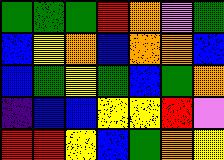[["green", "green", "green", "red", "orange", "violet", "green"], ["blue", "yellow", "orange", "blue", "orange", "orange", "blue"], ["blue", "green", "yellow", "green", "blue", "green", "orange"], ["indigo", "blue", "blue", "yellow", "yellow", "red", "violet"], ["red", "red", "yellow", "blue", "green", "orange", "yellow"]]